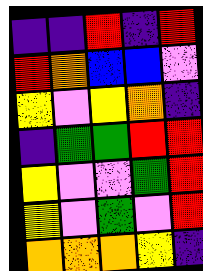[["indigo", "indigo", "red", "indigo", "red"], ["red", "orange", "blue", "blue", "violet"], ["yellow", "violet", "yellow", "orange", "indigo"], ["indigo", "green", "green", "red", "red"], ["yellow", "violet", "violet", "green", "red"], ["yellow", "violet", "green", "violet", "red"], ["orange", "orange", "orange", "yellow", "indigo"]]